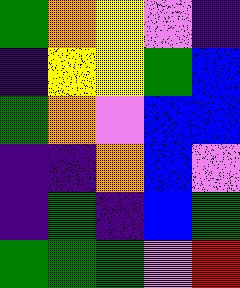[["green", "orange", "yellow", "violet", "indigo"], ["indigo", "yellow", "yellow", "green", "blue"], ["green", "orange", "violet", "blue", "blue"], ["indigo", "indigo", "orange", "blue", "violet"], ["indigo", "green", "indigo", "blue", "green"], ["green", "green", "green", "violet", "red"]]